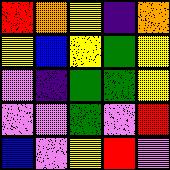[["red", "orange", "yellow", "indigo", "orange"], ["yellow", "blue", "yellow", "green", "yellow"], ["violet", "indigo", "green", "green", "yellow"], ["violet", "violet", "green", "violet", "red"], ["blue", "violet", "yellow", "red", "violet"]]